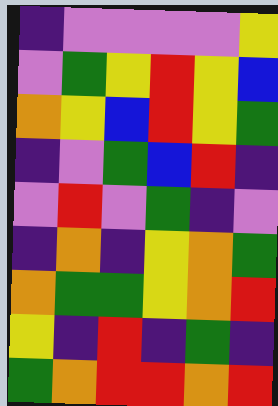[["indigo", "violet", "violet", "violet", "violet", "yellow"], ["violet", "green", "yellow", "red", "yellow", "blue"], ["orange", "yellow", "blue", "red", "yellow", "green"], ["indigo", "violet", "green", "blue", "red", "indigo"], ["violet", "red", "violet", "green", "indigo", "violet"], ["indigo", "orange", "indigo", "yellow", "orange", "green"], ["orange", "green", "green", "yellow", "orange", "red"], ["yellow", "indigo", "red", "indigo", "green", "indigo"], ["green", "orange", "red", "red", "orange", "red"]]